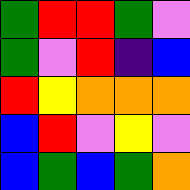[["green", "red", "red", "green", "violet"], ["green", "violet", "red", "indigo", "blue"], ["red", "yellow", "orange", "orange", "orange"], ["blue", "red", "violet", "yellow", "violet"], ["blue", "green", "blue", "green", "orange"]]